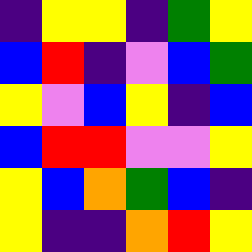[["indigo", "yellow", "yellow", "indigo", "green", "yellow"], ["blue", "red", "indigo", "violet", "blue", "green"], ["yellow", "violet", "blue", "yellow", "indigo", "blue"], ["blue", "red", "red", "violet", "violet", "yellow"], ["yellow", "blue", "orange", "green", "blue", "indigo"], ["yellow", "indigo", "indigo", "orange", "red", "yellow"]]